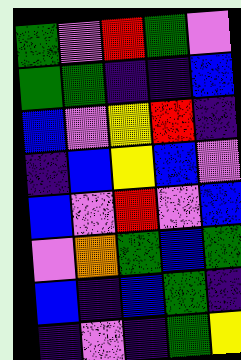[["green", "violet", "red", "green", "violet"], ["green", "green", "indigo", "indigo", "blue"], ["blue", "violet", "yellow", "red", "indigo"], ["indigo", "blue", "yellow", "blue", "violet"], ["blue", "violet", "red", "violet", "blue"], ["violet", "orange", "green", "blue", "green"], ["blue", "indigo", "blue", "green", "indigo"], ["indigo", "violet", "indigo", "green", "yellow"]]